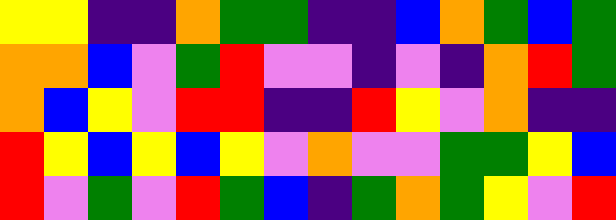[["yellow", "yellow", "indigo", "indigo", "orange", "green", "green", "indigo", "indigo", "blue", "orange", "green", "blue", "green"], ["orange", "orange", "blue", "violet", "green", "red", "violet", "violet", "indigo", "violet", "indigo", "orange", "red", "green"], ["orange", "blue", "yellow", "violet", "red", "red", "indigo", "indigo", "red", "yellow", "violet", "orange", "indigo", "indigo"], ["red", "yellow", "blue", "yellow", "blue", "yellow", "violet", "orange", "violet", "violet", "green", "green", "yellow", "blue"], ["red", "violet", "green", "violet", "red", "green", "blue", "indigo", "green", "orange", "green", "yellow", "violet", "red"]]